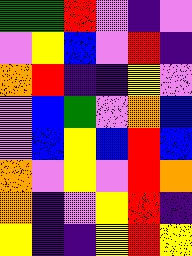[["green", "green", "red", "violet", "indigo", "violet"], ["violet", "yellow", "blue", "violet", "red", "indigo"], ["orange", "red", "indigo", "indigo", "yellow", "violet"], ["violet", "blue", "green", "violet", "orange", "blue"], ["violet", "blue", "yellow", "blue", "red", "blue"], ["orange", "violet", "yellow", "violet", "red", "orange"], ["orange", "indigo", "violet", "yellow", "red", "indigo"], ["yellow", "indigo", "indigo", "yellow", "red", "yellow"]]